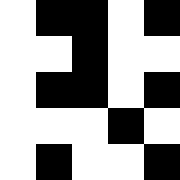[["white", "black", "black", "white", "black"], ["white", "white", "black", "white", "white"], ["white", "black", "black", "white", "black"], ["white", "white", "white", "black", "white"], ["white", "black", "white", "white", "black"]]